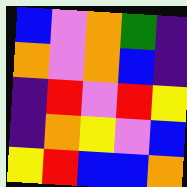[["blue", "violet", "orange", "green", "indigo"], ["orange", "violet", "orange", "blue", "indigo"], ["indigo", "red", "violet", "red", "yellow"], ["indigo", "orange", "yellow", "violet", "blue"], ["yellow", "red", "blue", "blue", "orange"]]